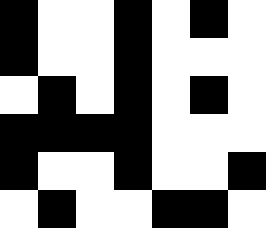[["black", "white", "white", "black", "white", "black", "white"], ["black", "white", "white", "black", "white", "white", "white"], ["white", "black", "white", "black", "white", "black", "white"], ["black", "black", "black", "black", "white", "white", "white"], ["black", "white", "white", "black", "white", "white", "black"], ["white", "black", "white", "white", "black", "black", "white"]]